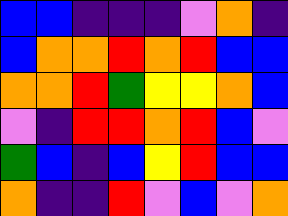[["blue", "blue", "indigo", "indigo", "indigo", "violet", "orange", "indigo"], ["blue", "orange", "orange", "red", "orange", "red", "blue", "blue"], ["orange", "orange", "red", "green", "yellow", "yellow", "orange", "blue"], ["violet", "indigo", "red", "red", "orange", "red", "blue", "violet"], ["green", "blue", "indigo", "blue", "yellow", "red", "blue", "blue"], ["orange", "indigo", "indigo", "red", "violet", "blue", "violet", "orange"]]